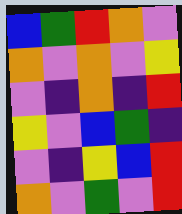[["blue", "green", "red", "orange", "violet"], ["orange", "violet", "orange", "violet", "yellow"], ["violet", "indigo", "orange", "indigo", "red"], ["yellow", "violet", "blue", "green", "indigo"], ["violet", "indigo", "yellow", "blue", "red"], ["orange", "violet", "green", "violet", "red"]]